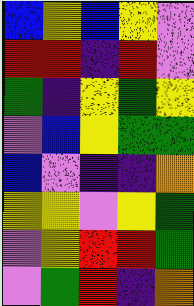[["blue", "yellow", "blue", "yellow", "violet"], ["red", "red", "indigo", "red", "violet"], ["green", "indigo", "yellow", "green", "yellow"], ["violet", "blue", "yellow", "green", "green"], ["blue", "violet", "indigo", "indigo", "orange"], ["yellow", "yellow", "violet", "yellow", "green"], ["violet", "yellow", "red", "red", "green"], ["violet", "green", "red", "indigo", "orange"]]